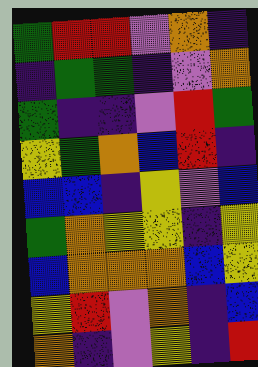[["green", "red", "red", "violet", "orange", "indigo"], ["indigo", "green", "green", "indigo", "violet", "orange"], ["green", "indigo", "indigo", "violet", "red", "green"], ["yellow", "green", "orange", "blue", "red", "indigo"], ["blue", "blue", "indigo", "yellow", "violet", "blue"], ["green", "orange", "yellow", "yellow", "indigo", "yellow"], ["blue", "orange", "orange", "orange", "blue", "yellow"], ["yellow", "red", "violet", "orange", "indigo", "blue"], ["orange", "indigo", "violet", "yellow", "indigo", "red"]]